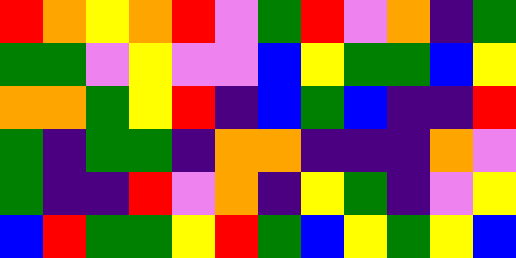[["red", "orange", "yellow", "orange", "red", "violet", "green", "red", "violet", "orange", "indigo", "green"], ["green", "green", "violet", "yellow", "violet", "violet", "blue", "yellow", "green", "green", "blue", "yellow"], ["orange", "orange", "green", "yellow", "red", "indigo", "blue", "green", "blue", "indigo", "indigo", "red"], ["green", "indigo", "green", "green", "indigo", "orange", "orange", "indigo", "indigo", "indigo", "orange", "violet"], ["green", "indigo", "indigo", "red", "violet", "orange", "indigo", "yellow", "green", "indigo", "violet", "yellow"], ["blue", "red", "green", "green", "yellow", "red", "green", "blue", "yellow", "green", "yellow", "blue"]]